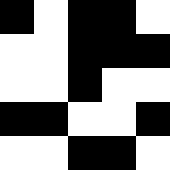[["black", "white", "black", "black", "white"], ["white", "white", "black", "black", "black"], ["white", "white", "black", "white", "white"], ["black", "black", "white", "white", "black"], ["white", "white", "black", "black", "white"]]